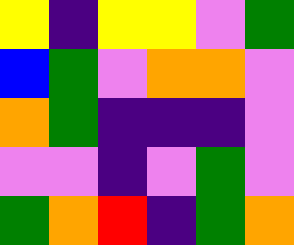[["yellow", "indigo", "yellow", "yellow", "violet", "green"], ["blue", "green", "violet", "orange", "orange", "violet"], ["orange", "green", "indigo", "indigo", "indigo", "violet"], ["violet", "violet", "indigo", "violet", "green", "violet"], ["green", "orange", "red", "indigo", "green", "orange"]]